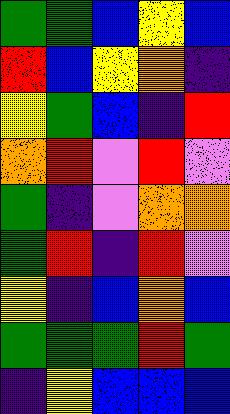[["green", "green", "blue", "yellow", "blue"], ["red", "blue", "yellow", "orange", "indigo"], ["yellow", "green", "blue", "indigo", "red"], ["orange", "red", "violet", "red", "violet"], ["green", "indigo", "violet", "orange", "orange"], ["green", "red", "indigo", "red", "violet"], ["yellow", "indigo", "blue", "orange", "blue"], ["green", "green", "green", "red", "green"], ["indigo", "yellow", "blue", "blue", "blue"]]